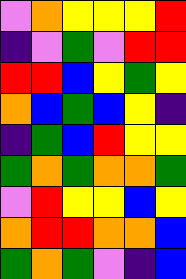[["violet", "orange", "yellow", "yellow", "yellow", "red"], ["indigo", "violet", "green", "violet", "red", "red"], ["red", "red", "blue", "yellow", "green", "yellow"], ["orange", "blue", "green", "blue", "yellow", "indigo"], ["indigo", "green", "blue", "red", "yellow", "yellow"], ["green", "orange", "green", "orange", "orange", "green"], ["violet", "red", "yellow", "yellow", "blue", "yellow"], ["orange", "red", "red", "orange", "orange", "blue"], ["green", "orange", "green", "violet", "indigo", "blue"]]